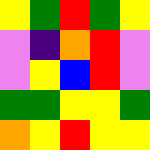[["yellow", "green", "red", "green", "yellow"], ["violet", "indigo", "orange", "red", "violet"], ["violet", "yellow", "blue", "red", "violet"], ["green", "green", "yellow", "yellow", "green"], ["orange", "yellow", "red", "yellow", "yellow"]]